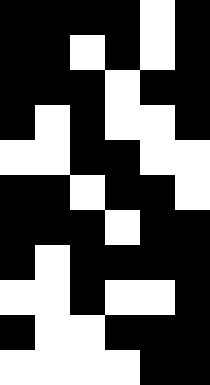[["black", "black", "black", "black", "white", "black"], ["black", "black", "white", "black", "white", "black"], ["black", "black", "black", "white", "black", "black"], ["black", "white", "black", "white", "white", "black"], ["white", "white", "black", "black", "white", "white"], ["black", "black", "white", "black", "black", "white"], ["black", "black", "black", "white", "black", "black"], ["black", "white", "black", "black", "black", "black"], ["white", "white", "black", "white", "white", "black"], ["black", "white", "white", "black", "black", "black"], ["white", "white", "white", "white", "black", "black"]]